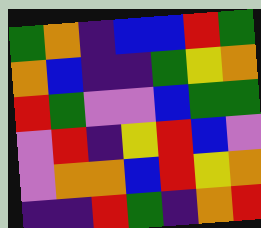[["green", "orange", "indigo", "blue", "blue", "red", "green"], ["orange", "blue", "indigo", "indigo", "green", "yellow", "orange"], ["red", "green", "violet", "violet", "blue", "green", "green"], ["violet", "red", "indigo", "yellow", "red", "blue", "violet"], ["violet", "orange", "orange", "blue", "red", "yellow", "orange"], ["indigo", "indigo", "red", "green", "indigo", "orange", "red"]]